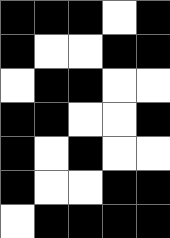[["black", "black", "black", "white", "black"], ["black", "white", "white", "black", "black"], ["white", "black", "black", "white", "white"], ["black", "black", "white", "white", "black"], ["black", "white", "black", "white", "white"], ["black", "white", "white", "black", "black"], ["white", "black", "black", "black", "black"]]